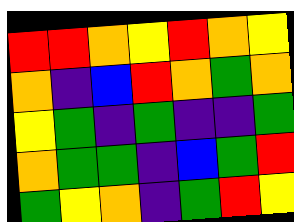[["red", "red", "orange", "yellow", "red", "orange", "yellow"], ["orange", "indigo", "blue", "red", "orange", "green", "orange"], ["yellow", "green", "indigo", "green", "indigo", "indigo", "green"], ["orange", "green", "green", "indigo", "blue", "green", "red"], ["green", "yellow", "orange", "indigo", "green", "red", "yellow"]]